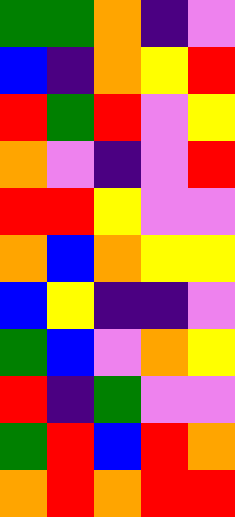[["green", "green", "orange", "indigo", "violet"], ["blue", "indigo", "orange", "yellow", "red"], ["red", "green", "red", "violet", "yellow"], ["orange", "violet", "indigo", "violet", "red"], ["red", "red", "yellow", "violet", "violet"], ["orange", "blue", "orange", "yellow", "yellow"], ["blue", "yellow", "indigo", "indigo", "violet"], ["green", "blue", "violet", "orange", "yellow"], ["red", "indigo", "green", "violet", "violet"], ["green", "red", "blue", "red", "orange"], ["orange", "red", "orange", "red", "red"]]